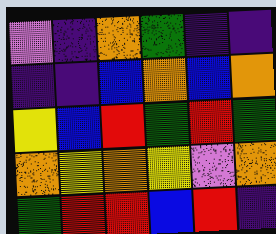[["violet", "indigo", "orange", "green", "indigo", "indigo"], ["indigo", "indigo", "blue", "orange", "blue", "orange"], ["yellow", "blue", "red", "green", "red", "green"], ["orange", "yellow", "orange", "yellow", "violet", "orange"], ["green", "red", "red", "blue", "red", "indigo"]]